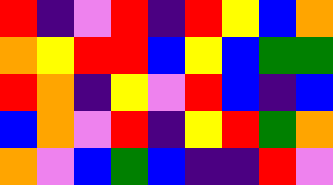[["red", "indigo", "violet", "red", "indigo", "red", "yellow", "blue", "orange"], ["orange", "yellow", "red", "red", "blue", "yellow", "blue", "green", "green"], ["red", "orange", "indigo", "yellow", "violet", "red", "blue", "indigo", "blue"], ["blue", "orange", "violet", "red", "indigo", "yellow", "red", "green", "orange"], ["orange", "violet", "blue", "green", "blue", "indigo", "indigo", "red", "violet"]]